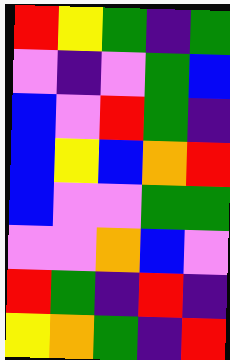[["red", "yellow", "green", "indigo", "green"], ["violet", "indigo", "violet", "green", "blue"], ["blue", "violet", "red", "green", "indigo"], ["blue", "yellow", "blue", "orange", "red"], ["blue", "violet", "violet", "green", "green"], ["violet", "violet", "orange", "blue", "violet"], ["red", "green", "indigo", "red", "indigo"], ["yellow", "orange", "green", "indigo", "red"]]